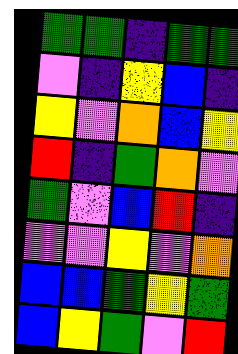[["green", "green", "indigo", "green", "green"], ["violet", "indigo", "yellow", "blue", "indigo"], ["yellow", "violet", "orange", "blue", "yellow"], ["red", "indigo", "green", "orange", "violet"], ["green", "violet", "blue", "red", "indigo"], ["violet", "violet", "yellow", "violet", "orange"], ["blue", "blue", "green", "yellow", "green"], ["blue", "yellow", "green", "violet", "red"]]